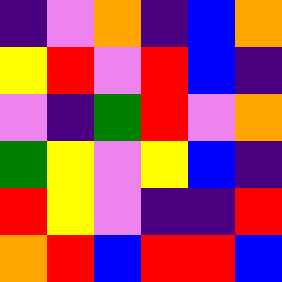[["indigo", "violet", "orange", "indigo", "blue", "orange"], ["yellow", "red", "violet", "red", "blue", "indigo"], ["violet", "indigo", "green", "red", "violet", "orange"], ["green", "yellow", "violet", "yellow", "blue", "indigo"], ["red", "yellow", "violet", "indigo", "indigo", "red"], ["orange", "red", "blue", "red", "red", "blue"]]